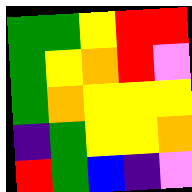[["green", "green", "yellow", "red", "red"], ["green", "yellow", "orange", "red", "violet"], ["green", "orange", "yellow", "yellow", "yellow"], ["indigo", "green", "yellow", "yellow", "orange"], ["red", "green", "blue", "indigo", "violet"]]